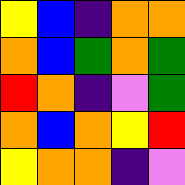[["yellow", "blue", "indigo", "orange", "orange"], ["orange", "blue", "green", "orange", "green"], ["red", "orange", "indigo", "violet", "green"], ["orange", "blue", "orange", "yellow", "red"], ["yellow", "orange", "orange", "indigo", "violet"]]